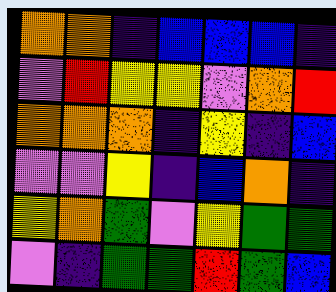[["orange", "orange", "indigo", "blue", "blue", "blue", "indigo"], ["violet", "red", "yellow", "yellow", "violet", "orange", "red"], ["orange", "orange", "orange", "indigo", "yellow", "indigo", "blue"], ["violet", "violet", "yellow", "indigo", "blue", "orange", "indigo"], ["yellow", "orange", "green", "violet", "yellow", "green", "green"], ["violet", "indigo", "green", "green", "red", "green", "blue"]]